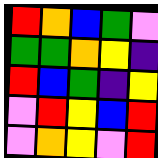[["red", "orange", "blue", "green", "violet"], ["green", "green", "orange", "yellow", "indigo"], ["red", "blue", "green", "indigo", "yellow"], ["violet", "red", "yellow", "blue", "red"], ["violet", "orange", "yellow", "violet", "red"]]